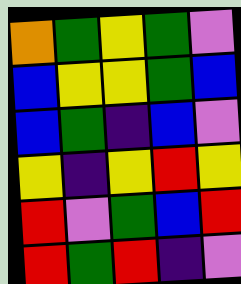[["orange", "green", "yellow", "green", "violet"], ["blue", "yellow", "yellow", "green", "blue"], ["blue", "green", "indigo", "blue", "violet"], ["yellow", "indigo", "yellow", "red", "yellow"], ["red", "violet", "green", "blue", "red"], ["red", "green", "red", "indigo", "violet"]]